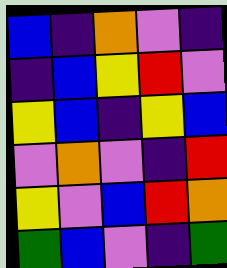[["blue", "indigo", "orange", "violet", "indigo"], ["indigo", "blue", "yellow", "red", "violet"], ["yellow", "blue", "indigo", "yellow", "blue"], ["violet", "orange", "violet", "indigo", "red"], ["yellow", "violet", "blue", "red", "orange"], ["green", "blue", "violet", "indigo", "green"]]